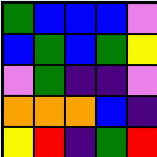[["green", "blue", "blue", "blue", "violet"], ["blue", "green", "blue", "green", "yellow"], ["violet", "green", "indigo", "indigo", "violet"], ["orange", "orange", "orange", "blue", "indigo"], ["yellow", "red", "indigo", "green", "red"]]